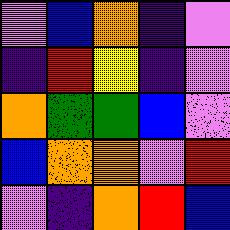[["violet", "blue", "orange", "indigo", "violet"], ["indigo", "red", "yellow", "indigo", "violet"], ["orange", "green", "green", "blue", "violet"], ["blue", "orange", "orange", "violet", "red"], ["violet", "indigo", "orange", "red", "blue"]]